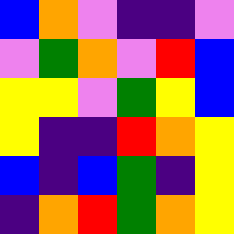[["blue", "orange", "violet", "indigo", "indigo", "violet"], ["violet", "green", "orange", "violet", "red", "blue"], ["yellow", "yellow", "violet", "green", "yellow", "blue"], ["yellow", "indigo", "indigo", "red", "orange", "yellow"], ["blue", "indigo", "blue", "green", "indigo", "yellow"], ["indigo", "orange", "red", "green", "orange", "yellow"]]